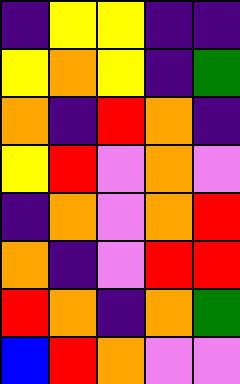[["indigo", "yellow", "yellow", "indigo", "indigo"], ["yellow", "orange", "yellow", "indigo", "green"], ["orange", "indigo", "red", "orange", "indigo"], ["yellow", "red", "violet", "orange", "violet"], ["indigo", "orange", "violet", "orange", "red"], ["orange", "indigo", "violet", "red", "red"], ["red", "orange", "indigo", "orange", "green"], ["blue", "red", "orange", "violet", "violet"]]